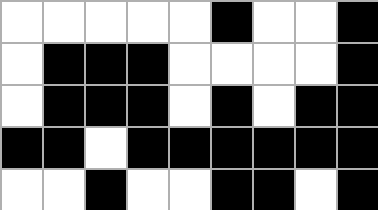[["white", "white", "white", "white", "white", "black", "white", "white", "black"], ["white", "black", "black", "black", "white", "white", "white", "white", "black"], ["white", "black", "black", "black", "white", "black", "white", "black", "black"], ["black", "black", "white", "black", "black", "black", "black", "black", "black"], ["white", "white", "black", "white", "white", "black", "black", "white", "black"]]